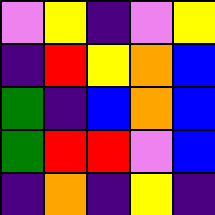[["violet", "yellow", "indigo", "violet", "yellow"], ["indigo", "red", "yellow", "orange", "blue"], ["green", "indigo", "blue", "orange", "blue"], ["green", "red", "red", "violet", "blue"], ["indigo", "orange", "indigo", "yellow", "indigo"]]